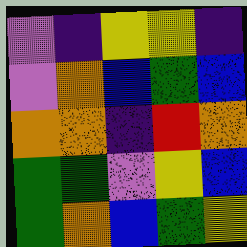[["violet", "indigo", "yellow", "yellow", "indigo"], ["violet", "orange", "blue", "green", "blue"], ["orange", "orange", "indigo", "red", "orange"], ["green", "green", "violet", "yellow", "blue"], ["green", "orange", "blue", "green", "yellow"]]